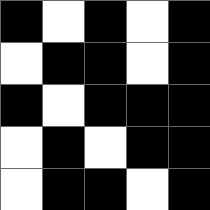[["black", "white", "black", "white", "black"], ["white", "black", "black", "white", "black"], ["black", "white", "black", "black", "black"], ["white", "black", "white", "black", "black"], ["white", "black", "black", "white", "black"]]